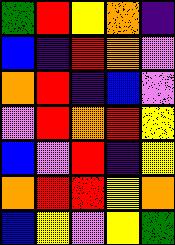[["green", "red", "yellow", "orange", "indigo"], ["blue", "indigo", "red", "orange", "violet"], ["orange", "red", "indigo", "blue", "violet"], ["violet", "red", "orange", "red", "yellow"], ["blue", "violet", "red", "indigo", "yellow"], ["orange", "red", "red", "yellow", "orange"], ["blue", "yellow", "violet", "yellow", "green"]]